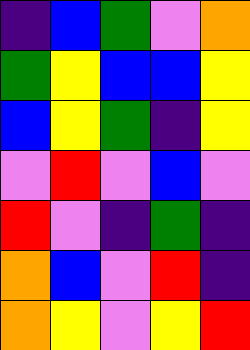[["indigo", "blue", "green", "violet", "orange"], ["green", "yellow", "blue", "blue", "yellow"], ["blue", "yellow", "green", "indigo", "yellow"], ["violet", "red", "violet", "blue", "violet"], ["red", "violet", "indigo", "green", "indigo"], ["orange", "blue", "violet", "red", "indigo"], ["orange", "yellow", "violet", "yellow", "red"]]